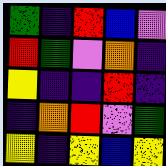[["green", "indigo", "red", "blue", "violet"], ["red", "green", "violet", "orange", "indigo"], ["yellow", "indigo", "indigo", "red", "indigo"], ["indigo", "orange", "red", "violet", "green"], ["yellow", "indigo", "yellow", "blue", "yellow"]]